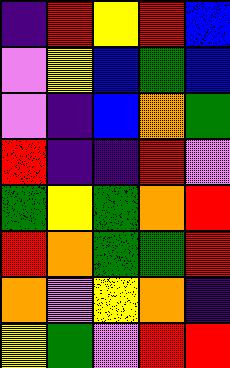[["indigo", "red", "yellow", "red", "blue"], ["violet", "yellow", "blue", "green", "blue"], ["violet", "indigo", "blue", "orange", "green"], ["red", "indigo", "indigo", "red", "violet"], ["green", "yellow", "green", "orange", "red"], ["red", "orange", "green", "green", "red"], ["orange", "violet", "yellow", "orange", "indigo"], ["yellow", "green", "violet", "red", "red"]]